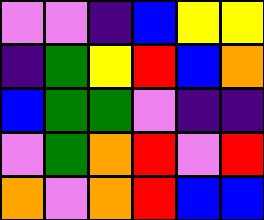[["violet", "violet", "indigo", "blue", "yellow", "yellow"], ["indigo", "green", "yellow", "red", "blue", "orange"], ["blue", "green", "green", "violet", "indigo", "indigo"], ["violet", "green", "orange", "red", "violet", "red"], ["orange", "violet", "orange", "red", "blue", "blue"]]